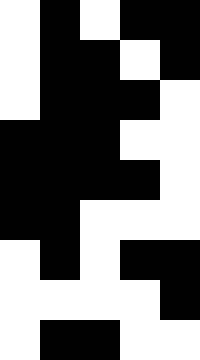[["white", "black", "white", "black", "black"], ["white", "black", "black", "white", "black"], ["white", "black", "black", "black", "white"], ["black", "black", "black", "white", "white"], ["black", "black", "black", "black", "white"], ["black", "black", "white", "white", "white"], ["white", "black", "white", "black", "black"], ["white", "white", "white", "white", "black"], ["white", "black", "black", "white", "white"]]